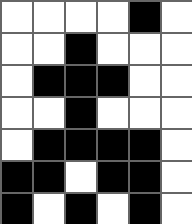[["white", "white", "white", "white", "black", "white"], ["white", "white", "black", "white", "white", "white"], ["white", "black", "black", "black", "white", "white"], ["white", "white", "black", "white", "white", "white"], ["white", "black", "black", "black", "black", "white"], ["black", "black", "white", "black", "black", "white"], ["black", "white", "black", "white", "black", "white"]]